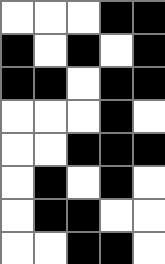[["white", "white", "white", "black", "black"], ["black", "white", "black", "white", "black"], ["black", "black", "white", "black", "black"], ["white", "white", "white", "black", "white"], ["white", "white", "black", "black", "black"], ["white", "black", "white", "black", "white"], ["white", "black", "black", "white", "white"], ["white", "white", "black", "black", "white"]]